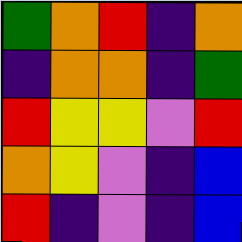[["green", "orange", "red", "indigo", "orange"], ["indigo", "orange", "orange", "indigo", "green"], ["red", "yellow", "yellow", "violet", "red"], ["orange", "yellow", "violet", "indigo", "blue"], ["red", "indigo", "violet", "indigo", "blue"]]